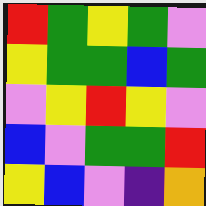[["red", "green", "yellow", "green", "violet"], ["yellow", "green", "green", "blue", "green"], ["violet", "yellow", "red", "yellow", "violet"], ["blue", "violet", "green", "green", "red"], ["yellow", "blue", "violet", "indigo", "orange"]]